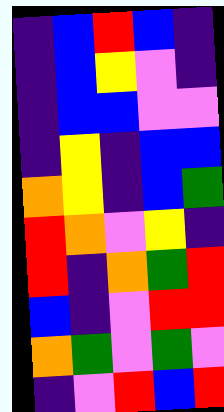[["indigo", "blue", "red", "blue", "indigo"], ["indigo", "blue", "yellow", "violet", "indigo"], ["indigo", "blue", "blue", "violet", "violet"], ["indigo", "yellow", "indigo", "blue", "blue"], ["orange", "yellow", "indigo", "blue", "green"], ["red", "orange", "violet", "yellow", "indigo"], ["red", "indigo", "orange", "green", "red"], ["blue", "indigo", "violet", "red", "red"], ["orange", "green", "violet", "green", "violet"], ["indigo", "violet", "red", "blue", "red"]]